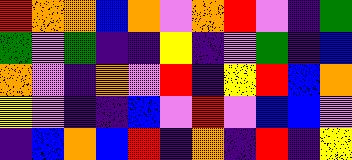[["red", "orange", "orange", "blue", "orange", "violet", "orange", "red", "violet", "indigo", "green"], ["green", "violet", "green", "indigo", "indigo", "yellow", "indigo", "violet", "green", "indigo", "blue"], ["orange", "violet", "indigo", "orange", "violet", "red", "indigo", "yellow", "red", "blue", "orange"], ["yellow", "violet", "indigo", "indigo", "blue", "violet", "red", "violet", "blue", "blue", "violet"], ["indigo", "blue", "orange", "blue", "red", "indigo", "orange", "indigo", "red", "indigo", "yellow"]]